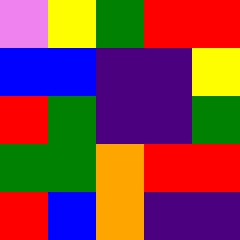[["violet", "yellow", "green", "red", "red"], ["blue", "blue", "indigo", "indigo", "yellow"], ["red", "green", "indigo", "indigo", "green"], ["green", "green", "orange", "red", "red"], ["red", "blue", "orange", "indigo", "indigo"]]